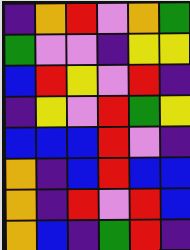[["indigo", "orange", "red", "violet", "orange", "green"], ["green", "violet", "violet", "indigo", "yellow", "yellow"], ["blue", "red", "yellow", "violet", "red", "indigo"], ["indigo", "yellow", "violet", "red", "green", "yellow"], ["blue", "blue", "blue", "red", "violet", "indigo"], ["orange", "indigo", "blue", "red", "blue", "blue"], ["orange", "indigo", "red", "violet", "red", "blue"], ["orange", "blue", "indigo", "green", "red", "indigo"]]